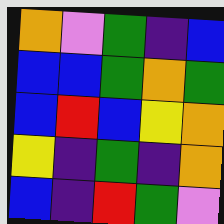[["orange", "violet", "green", "indigo", "blue"], ["blue", "blue", "green", "orange", "green"], ["blue", "red", "blue", "yellow", "orange"], ["yellow", "indigo", "green", "indigo", "orange"], ["blue", "indigo", "red", "green", "violet"]]